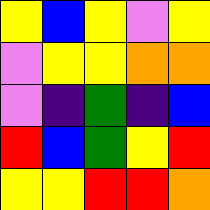[["yellow", "blue", "yellow", "violet", "yellow"], ["violet", "yellow", "yellow", "orange", "orange"], ["violet", "indigo", "green", "indigo", "blue"], ["red", "blue", "green", "yellow", "red"], ["yellow", "yellow", "red", "red", "orange"]]